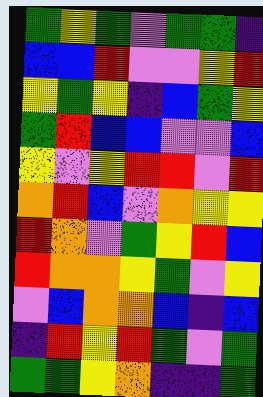[["green", "yellow", "green", "violet", "green", "green", "indigo"], ["blue", "blue", "red", "violet", "violet", "yellow", "red"], ["yellow", "green", "yellow", "indigo", "blue", "green", "yellow"], ["green", "red", "blue", "blue", "violet", "violet", "blue"], ["yellow", "violet", "yellow", "red", "red", "violet", "red"], ["orange", "red", "blue", "violet", "orange", "yellow", "yellow"], ["red", "orange", "violet", "green", "yellow", "red", "blue"], ["red", "orange", "orange", "yellow", "green", "violet", "yellow"], ["violet", "blue", "orange", "orange", "blue", "indigo", "blue"], ["indigo", "red", "yellow", "red", "green", "violet", "green"], ["green", "green", "yellow", "orange", "indigo", "indigo", "green"]]